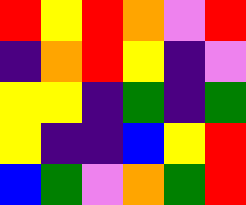[["red", "yellow", "red", "orange", "violet", "red"], ["indigo", "orange", "red", "yellow", "indigo", "violet"], ["yellow", "yellow", "indigo", "green", "indigo", "green"], ["yellow", "indigo", "indigo", "blue", "yellow", "red"], ["blue", "green", "violet", "orange", "green", "red"]]